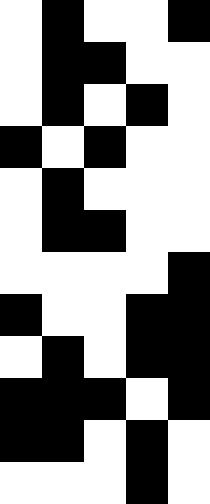[["white", "black", "white", "white", "black"], ["white", "black", "black", "white", "white"], ["white", "black", "white", "black", "white"], ["black", "white", "black", "white", "white"], ["white", "black", "white", "white", "white"], ["white", "black", "black", "white", "white"], ["white", "white", "white", "white", "black"], ["black", "white", "white", "black", "black"], ["white", "black", "white", "black", "black"], ["black", "black", "black", "white", "black"], ["black", "black", "white", "black", "white"], ["white", "white", "white", "black", "white"]]